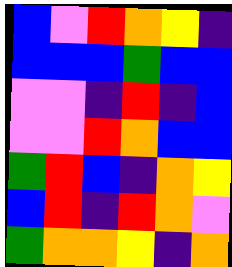[["blue", "violet", "red", "orange", "yellow", "indigo"], ["blue", "blue", "blue", "green", "blue", "blue"], ["violet", "violet", "indigo", "red", "indigo", "blue"], ["violet", "violet", "red", "orange", "blue", "blue"], ["green", "red", "blue", "indigo", "orange", "yellow"], ["blue", "red", "indigo", "red", "orange", "violet"], ["green", "orange", "orange", "yellow", "indigo", "orange"]]